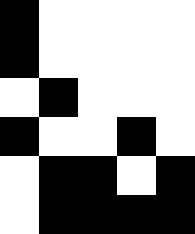[["black", "white", "white", "white", "white"], ["black", "white", "white", "white", "white"], ["white", "black", "white", "white", "white"], ["black", "white", "white", "black", "white"], ["white", "black", "black", "white", "black"], ["white", "black", "black", "black", "black"]]